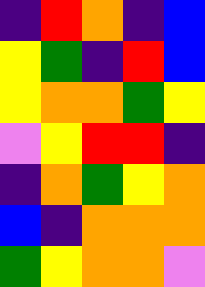[["indigo", "red", "orange", "indigo", "blue"], ["yellow", "green", "indigo", "red", "blue"], ["yellow", "orange", "orange", "green", "yellow"], ["violet", "yellow", "red", "red", "indigo"], ["indigo", "orange", "green", "yellow", "orange"], ["blue", "indigo", "orange", "orange", "orange"], ["green", "yellow", "orange", "orange", "violet"]]